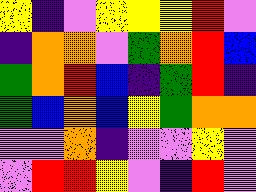[["yellow", "indigo", "violet", "yellow", "yellow", "yellow", "red", "violet"], ["indigo", "orange", "orange", "violet", "green", "orange", "red", "blue"], ["green", "orange", "red", "blue", "indigo", "green", "red", "indigo"], ["green", "blue", "orange", "blue", "yellow", "green", "orange", "orange"], ["violet", "violet", "orange", "indigo", "violet", "violet", "yellow", "violet"], ["violet", "red", "red", "yellow", "violet", "indigo", "red", "violet"]]